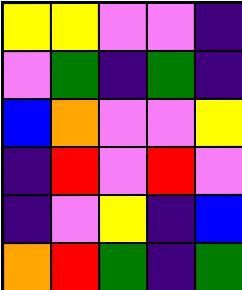[["yellow", "yellow", "violet", "violet", "indigo"], ["violet", "green", "indigo", "green", "indigo"], ["blue", "orange", "violet", "violet", "yellow"], ["indigo", "red", "violet", "red", "violet"], ["indigo", "violet", "yellow", "indigo", "blue"], ["orange", "red", "green", "indigo", "green"]]